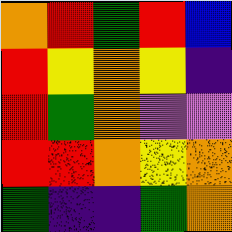[["orange", "red", "green", "red", "blue"], ["red", "yellow", "orange", "yellow", "indigo"], ["red", "green", "orange", "violet", "violet"], ["red", "red", "orange", "yellow", "orange"], ["green", "indigo", "indigo", "green", "orange"]]